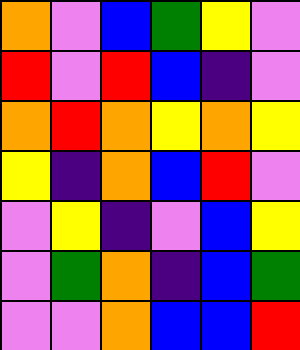[["orange", "violet", "blue", "green", "yellow", "violet"], ["red", "violet", "red", "blue", "indigo", "violet"], ["orange", "red", "orange", "yellow", "orange", "yellow"], ["yellow", "indigo", "orange", "blue", "red", "violet"], ["violet", "yellow", "indigo", "violet", "blue", "yellow"], ["violet", "green", "orange", "indigo", "blue", "green"], ["violet", "violet", "orange", "blue", "blue", "red"]]